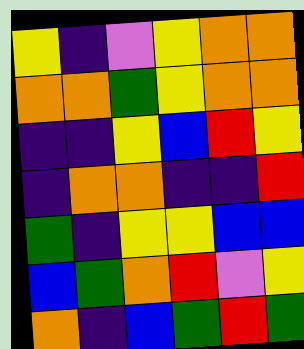[["yellow", "indigo", "violet", "yellow", "orange", "orange"], ["orange", "orange", "green", "yellow", "orange", "orange"], ["indigo", "indigo", "yellow", "blue", "red", "yellow"], ["indigo", "orange", "orange", "indigo", "indigo", "red"], ["green", "indigo", "yellow", "yellow", "blue", "blue"], ["blue", "green", "orange", "red", "violet", "yellow"], ["orange", "indigo", "blue", "green", "red", "green"]]